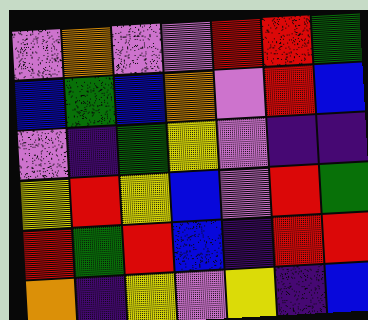[["violet", "orange", "violet", "violet", "red", "red", "green"], ["blue", "green", "blue", "orange", "violet", "red", "blue"], ["violet", "indigo", "green", "yellow", "violet", "indigo", "indigo"], ["yellow", "red", "yellow", "blue", "violet", "red", "green"], ["red", "green", "red", "blue", "indigo", "red", "red"], ["orange", "indigo", "yellow", "violet", "yellow", "indigo", "blue"]]